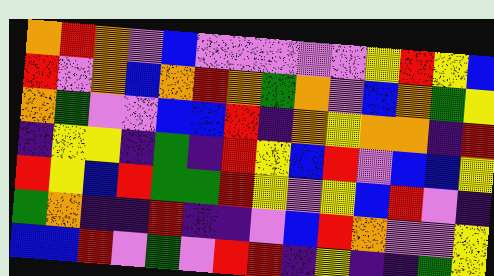[["orange", "red", "orange", "violet", "blue", "violet", "violet", "violet", "violet", "violet", "yellow", "red", "yellow", "blue"], ["red", "violet", "orange", "blue", "orange", "red", "orange", "green", "orange", "violet", "blue", "orange", "green", "yellow"], ["orange", "green", "violet", "violet", "blue", "blue", "red", "indigo", "orange", "yellow", "orange", "orange", "indigo", "red"], ["indigo", "yellow", "yellow", "indigo", "green", "indigo", "red", "yellow", "blue", "red", "violet", "blue", "blue", "yellow"], ["red", "yellow", "blue", "red", "green", "green", "red", "yellow", "violet", "yellow", "blue", "red", "violet", "indigo"], ["green", "orange", "indigo", "indigo", "red", "indigo", "indigo", "violet", "blue", "red", "orange", "violet", "violet", "yellow"], ["blue", "blue", "red", "violet", "green", "violet", "red", "red", "indigo", "yellow", "indigo", "indigo", "green", "yellow"]]